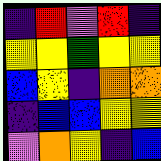[["indigo", "red", "violet", "red", "indigo"], ["yellow", "yellow", "green", "yellow", "yellow"], ["blue", "yellow", "indigo", "orange", "orange"], ["indigo", "blue", "blue", "yellow", "yellow"], ["violet", "orange", "yellow", "indigo", "blue"]]